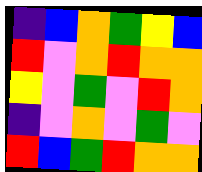[["indigo", "blue", "orange", "green", "yellow", "blue"], ["red", "violet", "orange", "red", "orange", "orange"], ["yellow", "violet", "green", "violet", "red", "orange"], ["indigo", "violet", "orange", "violet", "green", "violet"], ["red", "blue", "green", "red", "orange", "orange"]]